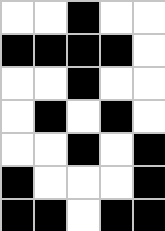[["white", "white", "black", "white", "white"], ["black", "black", "black", "black", "white"], ["white", "white", "black", "white", "white"], ["white", "black", "white", "black", "white"], ["white", "white", "black", "white", "black"], ["black", "white", "white", "white", "black"], ["black", "black", "white", "black", "black"]]